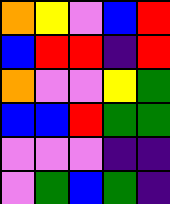[["orange", "yellow", "violet", "blue", "red"], ["blue", "red", "red", "indigo", "red"], ["orange", "violet", "violet", "yellow", "green"], ["blue", "blue", "red", "green", "green"], ["violet", "violet", "violet", "indigo", "indigo"], ["violet", "green", "blue", "green", "indigo"]]